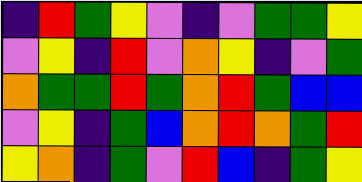[["indigo", "red", "green", "yellow", "violet", "indigo", "violet", "green", "green", "yellow"], ["violet", "yellow", "indigo", "red", "violet", "orange", "yellow", "indigo", "violet", "green"], ["orange", "green", "green", "red", "green", "orange", "red", "green", "blue", "blue"], ["violet", "yellow", "indigo", "green", "blue", "orange", "red", "orange", "green", "red"], ["yellow", "orange", "indigo", "green", "violet", "red", "blue", "indigo", "green", "yellow"]]